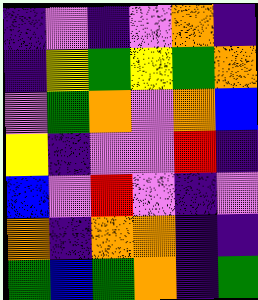[["indigo", "violet", "indigo", "violet", "orange", "indigo"], ["indigo", "yellow", "green", "yellow", "green", "orange"], ["violet", "green", "orange", "violet", "orange", "blue"], ["yellow", "indigo", "violet", "violet", "red", "indigo"], ["blue", "violet", "red", "violet", "indigo", "violet"], ["orange", "indigo", "orange", "orange", "indigo", "indigo"], ["green", "blue", "green", "orange", "indigo", "green"]]